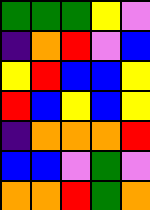[["green", "green", "green", "yellow", "violet"], ["indigo", "orange", "red", "violet", "blue"], ["yellow", "red", "blue", "blue", "yellow"], ["red", "blue", "yellow", "blue", "yellow"], ["indigo", "orange", "orange", "orange", "red"], ["blue", "blue", "violet", "green", "violet"], ["orange", "orange", "red", "green", "orange"]]